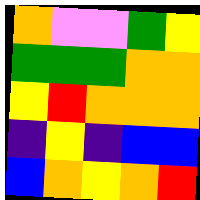[["orange", "violet", "violet", "green", "yellow"], ["green", "green", "green", "orange", "orange"], ["yellow", "red", "orange", "orange", "orange"], ["indigo", "yellow", "indigo", "blue", "blue"], ["blue", "orange", "yellow", "orange", "red"]]